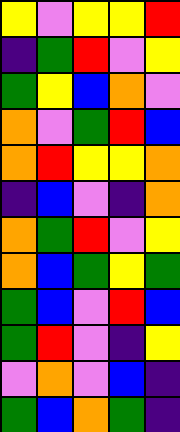[["yellow", "violet", "yellow", "yellow", "red"], ["indigo", "green", "red", "violet", "yellow"], ["green", "yellow", "blue", "orange", "violet"], ["orange", "violet", "green", "red", "blue"], ["orange", "red", "yellow", "yellow", "orange"], ["indigo", "blue", "violet", "indigo", "orange"], ["orange", "green", "red", "violet", "yellow"], ["orange", "blue", "green", "yellow", "green"], ["green", "blue", "violet", "red", "blue"], ["green", "red", "violet", "indigo", "yellow"], ["violet", "orange", "violet", "blue", "indigo"], ["green", "blue", "orange", "green", "indigo"]]